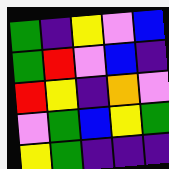[["green", "indigo", "yellow", "violet", "blue"], ["green", "red", "violet", "blue", "indigo"], ["red", "yellow", "indigo", "orange", "violet"], ["violet", "green", "blue", "yellow", "green"], ["yellow", "green", "indigo", "indigo", "indigo"]]